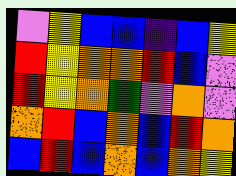[["violet", "yellow", "blue", "blue", "indigo", "blue", "yellow"], ["red", "yellow", "orange", "orange", "red", "blue", "violet"], ["red", "yellow", "orange", "green", "violet", "orange", "violet"], ["orange", "red", "blue", "orange", "blue", "red", "orange"], ["blue", "red", "blue", "orange", "blue", "orange", "yellow"]]